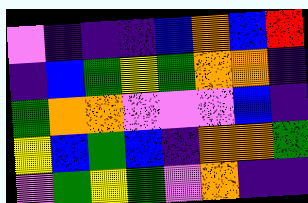[["violet", "indigo", "indigo", "indigo", "blue", "orange", "blue", "red"], ["indigo", "blue", "green", "yellow", "green", "orange", "orange", "indigo"], ["green", "orange", "orange", "violet", "violet", "violet", "blue", "indigo"], ["yellow", "blue", "green", "blue", "indigo", "orange", "orange", "green"], ["violet", "green", "yellow", "green", "violet", "orange", "indigo", "indigo"]]